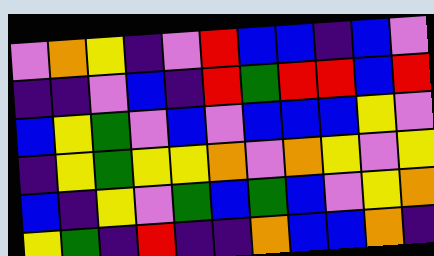[["violet", "orange", "yellow", "indigo", "violet", "red", "blue", "blue", "indigo", "blue", "violet"], ["indigo", "indigo", "violet", "blue", "indigo", "red", "green", "red", "red", "blue", "red"], ["blue", "yellow", "green", "violet", "blue", "violet", "blue", "blue", "blue", "yellow", "violet"], ["indigo", "yellow", "green", "yellow", "yellow", "orange", "violet", "orange", "yellow", "violet", "yellow"], ["blue", "indigo", "yellow", "violet", "green", "blue", "green", "blue", "violet", "yellow", "orange"], ["yellow", "green", "indigo", "red", "indigo", "indigo", "orange", "blue", "blue", "orange", "indigo"]]